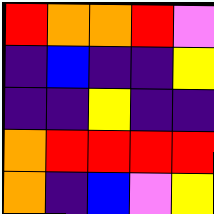[["red", "orange", "orange", "red", "violet"], ["indigo", "blue", "indigo", "indigo", "yellow"], ["indigo", "indigo", "yellow", "indigo", "indigo"], ["orange", "red", "red", "red", "red"], ["orange", "indigo", "blue", "violet", "yellow"]]